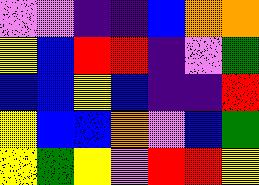[["violet", "violet", "indigo", "indigo", "blue", "orange", "orange"], ["yellow", "blue", "red", "red", "indigo", "violet", "green"], ["blue", "blue", "yellow", "blue", "indigo", "indigo", "red"], ["yellow", "blue", "blue", "orange", "violet", "blue", "green"], ["yellow", "green", "yellow", "violet", "red", "red", "yellow"]]